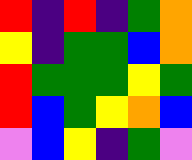[["red", "indigo", "red", "indigo", "green", "orange"], ["yellow", "indigo", "green", "green", "blue", "orange"], ["red", "green", "green", "green", "yellow", "green"], ["red", "blue", "green", "yellow", "orange", "blue"], ["violet", "blue", "yellow", "indigo", "green", "violet"]]